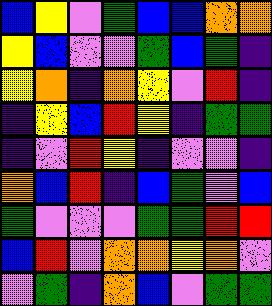[["blue", "yellow", "violet", "green", "blue", "blue", "orange", "orange"], ["yellow", "blue", "violet", "violet", "green", "blue", "green", "indigo"], ["yellow", "orange", "indigo", "orange", "yellow", "violet", "red", "indigo"], ["indigo", "yellow", "blue", "red", "yellow", "indigo", "green", "green"], ["indigo", "violet", "red", "yellow", "indigo", "violet", "violet", "indigo"], ["orange", "blue", "red", "indigo", "blue", "green", "violet", "blue"], ["green", "violet", "violet", "violet", "green", "green", "red", "red"], ["blue", "red", "violet", "orange", "orange", "yellow", "orange", "violet"], ["violet", "green", "indigo", "orange", "blue", "violet", "green", "green"]]